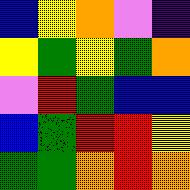[["blue", "yellow", "orange", "violet", "indigo"], ["yellow", "green", "yellow", "green", "orange"], ["violet", "red", "green", "blue", "blue"], ["blue", "green", "red", "red", "yellow"], ["green", "green", "orange", "red", "orange"]]